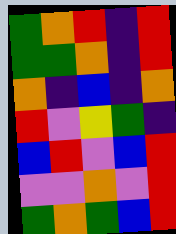[["green", "orange", "red", "indigo", "red"], ["green", "green", "orange", "indigo", "red"], ["orange", "indigo", "blue", "indigo", "orange"], ["red", "violet", "yellow", "green", "indigo"], ["blue", "red", "violet", "blue", "red"], ["violet", "violet", "orange", "violet", "red"], ["green", "orange", "green", "blue", "red"]]